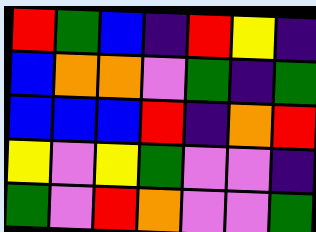[["red", "green", "blue", "indigo", "red", "yellow", "indigo"], ["blue", "orange", "orange", "violet", "green", "indigo", "green"], ["blue", "blue", "blue", "red", "indigo", "orange", "red"], ["yellow", "violet", "yellow", "green", "violet", "violet", "indigo"], ["green", "violet", "red", "orange", "violet", "violet", "green"]]